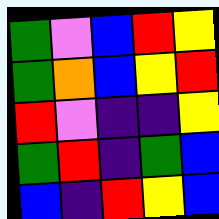[["green", "violet", "blue", "red", "yellow"], ["green", "orange", "blue", "yellow", "red"], ["red", "violet", "indigo", "indigo", "yellow"], ["green", "red", "indigo", "green", "blue"], ["blue", "indigo", "red", "yellow", "blue"]]